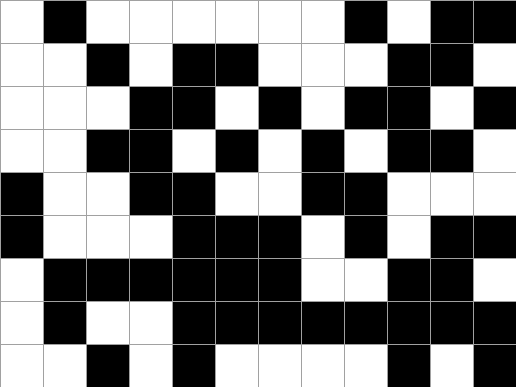[["white", "black", "white", "white", "white", "white", "white", "white", "black", "white", "black", "black"], ["white", "white", "black", "white", "black", "black", "white", "white", "white", "black", "black", "white"], ["white", "white", "white", "black", "black", "white", "black", "white", "black", "black", "white", "black"], ["white", "white", "black", "black", "white", "black", "white", "black", "white", "black", "black", "white"], ["black", "white", "white", "black", "black", "white", "white", "black", "black", "white", "white", "white"], ["black", "white", "white", "white", "black", "black", "black", "white", "black", "white", "black", "black"], ["white", "black", "black", "black", "black", "black", "black", "white", "white", "black", "black", "white"], ["white", "black", "white", "white", "black", "black", "black", "black", "black", "black", "black", "black"], ["white", "white", "black", "white", "black", "white", "white", "white", "white", "black", "white", "black"]]